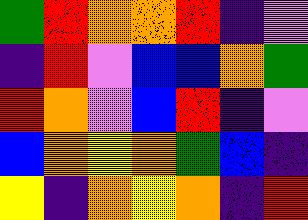[["green", "red", "orange", "orange", "red", "indigo", "violet"], ["indigo", "red", "violet", "blue", "blue", "orange", "green"], ["red", "orange", "violet", "blue", "red", "indigo", "violet"], ["blue", "orange", "yellow", "orange", "green", "blue", "indigo"], ["yellow", "indigo", "orange", "yellow", "orange", "indigo", "red"]]